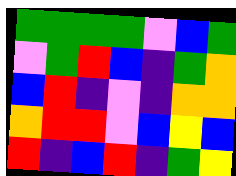[["green", "green", "green", "green", "violet", "blue", "green"], ["violet", "green", "red", "blue", "indigo", "green", "orange"], ["blue", "red", "indigo", "violet", "indigo", "orange", "orange"], ["orange", "red", "red", "violet", "blue", "yellow", "blue"], ["red", "indigo", "blue", "red", "indigo", "green", "yellow"]]